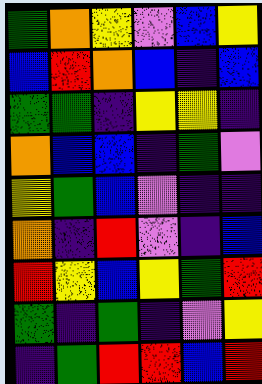[["green", "orange", "yellow", "violet", "blue", "yellow"], ["blue", "red", "orange", "blue", "indigo", "blue"], ["green", "green", "indigo", "yellow", "yellow", "indigo"], ["orange", "blue", "blue", "indigo", "green", "violet"], ["yellow", "green", "blue", "violet", "indigo", "indigo"], ["orange", "indigo", "red", "violet", "indigo", "blue"], ["red", "yellow", "blue", "yellow", "green", "red"], ["green", "indigo", "green", "indigo", "violet", "yellow"], ["indigo", "green", "red", "red", "blue", "red"]]